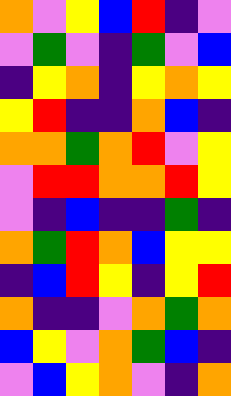[["orange", "violet", "yellow", "blue", "red", "indigo", "violet"], ["violet", "green", "violet", "indigo", "green", "violet", "blue"], ["indigo", "yellow", "orange", "indigo", "yellow", "orange", "yellow"], ["yellow", "red", "indigo", "indigo", "orange", "blue", "indigo"], ["orange", "orange", "green", "orange", "red", "violet", "yellow"], ["violet", "red", "red", "orange", "orange", "red", "yellow"], ["violet", "indigo", "blue", "indigo", "indigo", "green", "indigo"], ["orange", "green", "red", "orange", "blue", "yellow", "yellow"], ["indigo", "blue", "red", "yellow", "indigo", "yellow", "red"], ["orange", "indigo", "indigo", "violet", "orange", "green", "orange"], ["blue", "yellow", "violet", "orange", "green", "blue", "indigo"], ["violet", "blue", "yellow", "orange", "violet", "indigo", "orange"]]